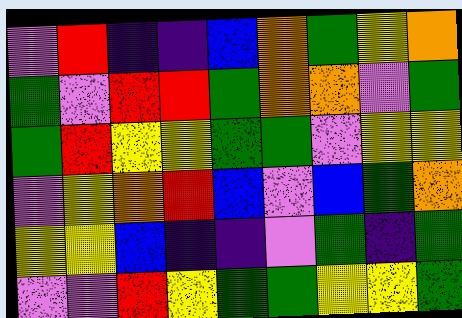[["violet", "red", "indigo", "indigo", "blue", "orange", "green", "yellow", "orange"], ["green", "violet", "red", "red", "green", "orange", "orange", "violet", "green"], ["green", "red", "yellow", "yellow", "green", "green", "violet", "yellow", "yellow"], ["violet", "yellow", "orange", "red", "blue", "violet", "blue", "green", "orange"], ["yellow", "yellow", "blue", "indigo", "indigo", "violet", "green", "indigo", "green"], ["violet", "violet", "red", "yellow", "green", "green", "yellow", "yellow", "green"]]